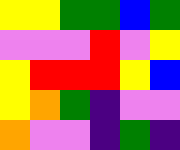[["yellow", "yellow", "green", "green", "blue", "green"], ["violet", "violet", "violet", "red", "violet", "yellow"], ["yellow", "red", "red", "red", "yellow", "blue"], ["yellow", "orange", "green", "indigo", "violet", "violet"], ["orange", "violet", "violet", "indigo", "green", "indigo"]]